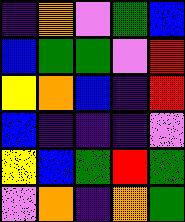[["indigo", "orange", "violet", "green", "blue"], ["blue", "green", "green", "violet", "red"], ["yellow", "orange", "blue", "indigo", "red"], ["blue", "indigo", "indigo", "indigo", "violet"], ["yellow", "blue", "green", "red", "green"], ["violet", "orange", "indigo", "orange", "green"]]